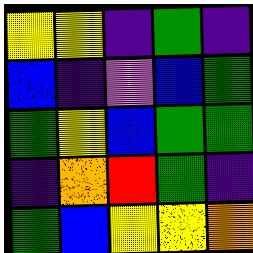[["yellow", "yellow", "indigo", "green", "indigo"], ["blue", "indigo", "violet", "blue", "green"], ["green", "yellow", "blue", "green", "green"], ["indigo", "orange", "red", "green", "indigo"], ["green", "blue", "yellow", "yellow", "orange"]]